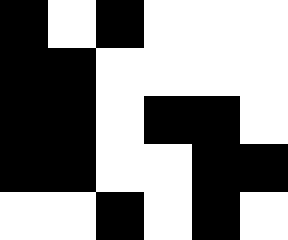[["black", "white", "black", "white", "white", "white"], ["black", "black", "white", "white", "white", "white"], ["black", "black", "white", "black", "black", "white"], ["black", "black", "white", "white", "black", "black"], ["white", "white", "black", "white", "black", "white"]]